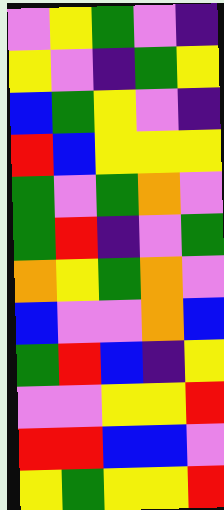[["violet", "yellow", "green", "violet", "indigo"], ["yellow", "violet", "indigo", "green", "yellow"], ["blue", "green", "yellow", "violet", "indigo"], ["red", "blue", "yellow", "yellow", "yellow"], ["green", "violet", "green", "orange", "violet"], ["green", "red", "indigo", "violet", "green"], ["orange", "yellow", "green", "orange", "violet"], ["blue", "violet", "violet", "orange", "blue"], ["green", "red", "blue", "indigo", "yellow"], ["violet", "violet", "yellow", "yellow", "red"], ["red", "red", "blue", "blue", "violet"], ["yellow", "green", "yellow", "yellow", "red"]]